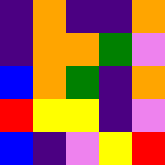[["indigo", "orange", "indigo", "indigo", "orange"], ["indigo", "orange", "orange", "green", "violet"], ["blue", "orange", "green", "indigo", "orange"], ["red", "yellow", "yellow", "indigo", "violet"], ["blue", "indigo", "violet", "yellow", "red"]]